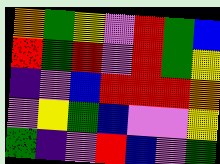[["orange", "green", "yellow", "violet", "red", "green", "blue"], ["red", "green", "red", "violet", "red", "green", "yellow"], ["indigo", "violet", "blue", "red", "red", "red", "orange"], ["violet", "yellow", "green", "blue", "violet", "violet", "yellow"], ["green", "indigo", "violet", "red", "blue", "violet", "green"]]